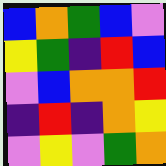[["blue", "orange", "green", "blue", "violet"], ["yellow", "green", "indigo", "red", "blue"], ["violet", "blue", "orange", "orange", "red"], ["indigo", "red", "indigo", "orange", "yellow"], ["violet", "yellow", "violet", "green", "orange"]]